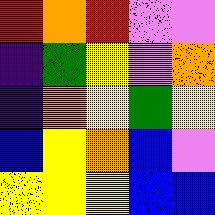[["red", "orange", "red", "violet", "violet"], ["indigo", "green", "yellow", "violet", "orange"], ["indigo", "orange", "yellow", "green", "yellow"], ["blue", "yellow", "orange", "blue", "violet"], ["yellow", "yellow", "yellow", "blue", "blue"]]